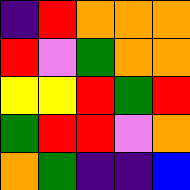[["indigo", "red", "orange", "orange", "orange"], ["red", "violet", "green", "orange", "orange"], ["yellow", "yellow", "red", "green", "red"], ["green", "red", "red", "violet", "orange"], ["orange", "green", "indigo", "indigo", "blue"]]